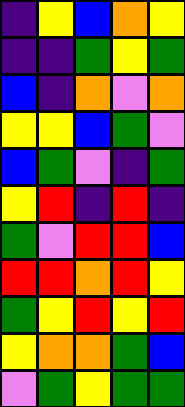[["indigo", "yellow", "blue", "orange", "yellow"], ["indigo", "indigo", "green", "yellow", "green"], ["blue", "indigo", "orange", "violet", "orange"], ["yellow", "yellow", "blue", "green", "violet"], ["blue", "green", "violet", "indigo", "green"], ["yellow", "red", "indigo", "red", "indigo"], ["green", "violet", "red", "red", "blue"], ["red", "red", "orange", "red", "yellow"], ["green", "yellow", "red", "yellow", "red"], ["yellow", "orange", "orange", "green", "blue"], ["violet", "green", "yellow", "green", "green"]]